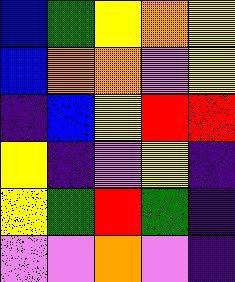[["blue", "green", "yellow", "orange", "yellow"], ["blue", "orange", "orange", "violet", "yellow"], ["indigo", "blue", "yellow", "red", "red"], ["yellow", "indigo", "violet", "yellow", "indigo"], ["yellow", "green", "red", "green", "indigo"], ["violet", "violet", "orange", "violet", "indigo"]]